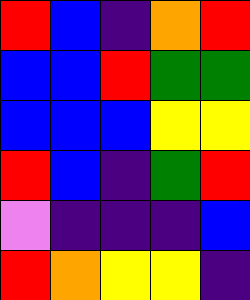[["red", "blue", "indigo", "orange", "red"], ["blue", "blue", "red", "green", "green"], ["blue", "blue", "blue", "yellow", "yellow"], ["red", "blue", "indigo", "green", "red"], ["violet", "indigo", "indigo", "indigo", "blue"], ["red", "orange", "yellow", "yellow", "indigo"]]